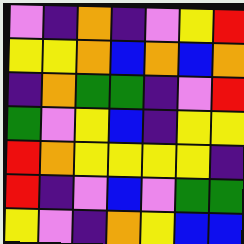[["violet", "indigo", "orange", "indigo", "violet", "yellow", "red"], ["yellow", "yellow", "orange", "blue", "orange", "blue", "orange"], ["indigo", "orange", "green", "green", "indigo", "violet", "red"], ["green", "violet", "yellow", "blue", "indigo", "yellow", "yellow"], ["red", "orange", "yellow", "yellow", "yellow", "yellow", "indigo"], ["red", "indigo", "violet", "blue", "violet", "green", "green"], ["yellow", "violet", "indigo", "orange", "yellow", "blue", "blue"]]